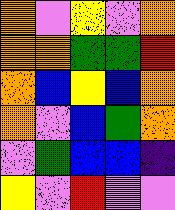[["orange", "violet", "yellow", "violet", "orange"], ["orange", "orange", "green", "green", "red"], ["orange", "blue", "yellow", "blue", "orange"], ["orange", "violet", "blue", "green", "orange"], ["violet", "green", "blue", "blue", "indigo"], ["yellow", "violet", "red", "violet", "violet"]]